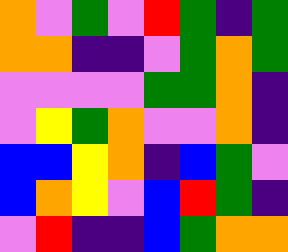[["orange", "violet", "green", "violet", "red", "green", "indigo", "green"], ["orange", "orange", "indigo", "indigo", "violet", "green", "orange", "green"], ["violet", "violet", "violet", "violet", "green", "green", "orange", "indigo"], ["violet", "yellow", "green", "orange", "violet", "violet", "orange", "indigo"], ["blue", "blue", "yellow", "orange", "indigo", "blue", "green", "violet"], ["blue", "orange", "yellow", "violet", "blue", "red", "green", "indigo"], ["violet", "red", "indigo", "indigo", "blue", "green", "orange", "orange"]]